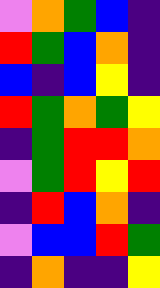[["violet", "orange", "green", "blue", "indigo"], ["red", "green", "blue", "orange", "indigo"], ["blue", "indigo", "blue", "yellow", "indigo"], ["red", "green", "orange", "green", "yellow"], ["indigo", "green", "red", "red", "orange"], ["violet", "green", "red", "yellow", "red"], ["indigo", "red", "blue", "orange", "indigo"], ["violet", "blue", "blue", "red", "green"], ["indigo", "orange", "indigo", "indigo", "yellow"]]